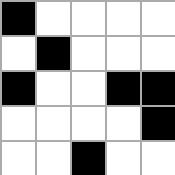[["black", "white", "white", "white", "white"], ["white", "black", "white", "white", "white"], ["black", "white", "white", "black", "black"], ["white", "white", "white", "white", "black"], ["white", "white", "black", "white", "white"]]